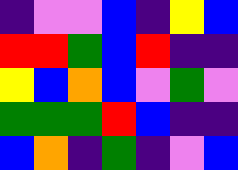[["indigo", "violet", "violet", "blue", "indigo", "yellow", "blue"], ["red", "red", "green", "blue", "red", "indigo", "indigo"], ["yellow", "blue", "orange", "blue", "violet", "green", "violet"], ["green", "green", "green", "red", "blue", "indigo", "indigo"], ["blue", "orange", "indigo", "green", "indigo", "violet", "blue"]]